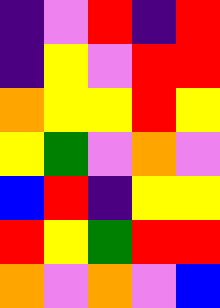[["indigo", "violet", "red", "indigo", "red"], ["indigo", "yellow", "violet", "red", "red"], ["orange", "yellow", "yellow", "red", "yellow"], ["yellow", "green", "violet", "orange", "violet"], ["blue", "red", "indigo", "yellow", "yellow"], ["red", "yellow", "green", "red", "red"], ["orange", "violet", "orange", "violet", "blue"]]